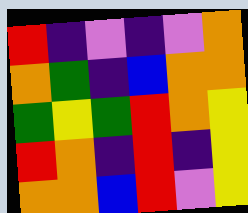[["red", "indigo", "violet", "indigo", "violet", "orange"], ["orange", "green", "indigo", "blue", "orange", "orange"], ["green", "yellow", "green", "red", "orange", "yellow"], ["red", "orange", "indigo", "red", "indigo", "yellow"], ["orange", "orange", "blue", "red", "violet", "yellow"]]